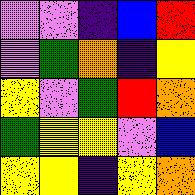[["violet", "violet", "indigo", "blue", "red"], ["violet", "green", "orange", "indigo", "yellow"], ["yellow", "violet", "green", "red", "orange"], ["green", "yellow", "yellow", "violet", "blue"], ["yellow", "yellow", "indigo", "yellow", "orange"]]